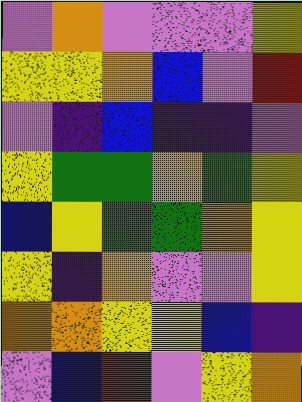[["violet", "orange", "violet", "violet", "violet", "yellow"], ["yellow", "yellow", "orange", "blue", "violet", "red"], ["violet", "indigo", "blue", "indigo", "indigo", "violet"], ["yellow", "green", "green", "orange", "green", "yellow"], ["blue", "yellow", "green", "green", "orange", "yellow"], ["yellow", "indigo", "orange", "violet", "violet", "yellow"], ["orange", "orange", "yellow", "yellow", "blue", "indigo"], ["violet", "blue", "red", "violet", "yellow", "orange"]]